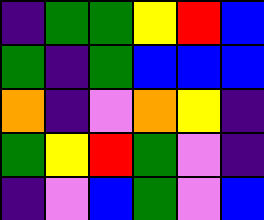[["indigo", "green", "green", "yellow", "red", "blue"], ["green", "indigo", "green", "blue", "blue", "blue"], ["orange", "indigo", "violet", "orange", "yellow", "indigo"], ["green", "yellow", "red", "green", "violet", "indigo"], ["indigo", "violet", "blue", "green", "violet", "blue"]]